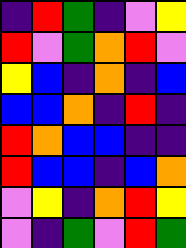[["indigo", "red", "green", "indigo", "violet", "yellow"], ["red", "violet", "green", "orange", "red", "violet"], ["yellow", "blue", "indigo", "orange", "indigo", "blue"], ["blue", "blue", "orange", "indigo", "red", "indigo"], ["red", "orange", "blue", "blue", "indigo", "indigo"], ["red", "blue", "blue", "indigo", "blue", "orange"], ["violet", "yellow", "indigo", "orange", "red", "yellow"], ["violet", "indigo", "green", "violet", "red", "green"]]